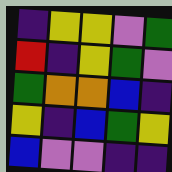[["indigo", "yellow", "yellow", "violet", "green"], ["red", "indigo", "yellow", "green", "violet"], ["green", "orange", "orange", "blue", "indigo"], ["yellow", "indigo", "blue", "green", "yellow"], ["blue", "violet", "violet", "indigo", "indigo"]]